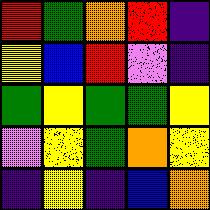[["red", "green", "orange", "red", "indigo"], ["yellow", "blue", "red", "violet", "indigo"], ["green", "yellow", "green", "green", "yellow"], ["violet", "yellow", "green", "orange", "yellow"], ["indigo", "yellow", "indigo", "blue", "orange"]]